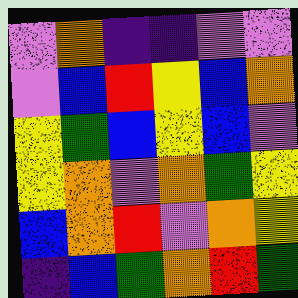[["violet", "orange", "indigo", "indigo", "violet", "violet"], ["violet", "blue", "red", "yellow", "blue", "orange"], ["yellow", "green", "blue", "yellow", "blue", "violet"], ["yellow", "orange", "violet", "orange", "green", "yellow"], ["blue", "orange", "red", "violet", "orange", "yellow"], ["indigo", "blue", "green", "orange", "red", "green"]]